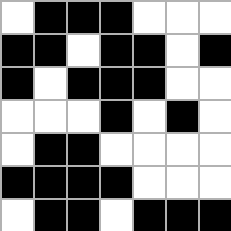[["white", "black", "black", "black", "white", "white", "white"], ["black", "black", "white", "black", "black", "white", "black"], ["black", "white", "black", "black", "black", "white", "white"], ["white", "white", "white", "black", "white", "black", "white"], ["white", "black", "black", "white", "white", "white", "white"], ["black", "black", "black", "black", "white", "white", "white"], ["white", "black", "black", "white", "black", "black", "black"]]